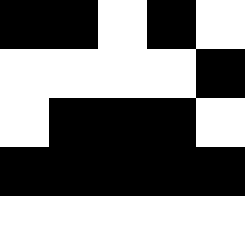[["black", "black", "white", "black", "white"], ["white", "white", "white", "white", "black"], ["white", "black", "black", "black", "white"], ["black", "black", "black", "black", "black"], ["white", "white", "white", "white", "white"]]